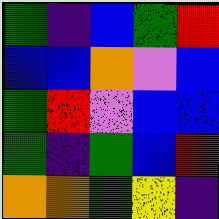[["green", "indigo", "blue", "green", "red"], ["blue", "blue", "orange", "violet", "blue"], ["green", "red", "violet", "blue", "blue"], ["green", "indigo", "green", "blue", "red"], ["orange", "orange", "green", "yellow", "indigo"]]